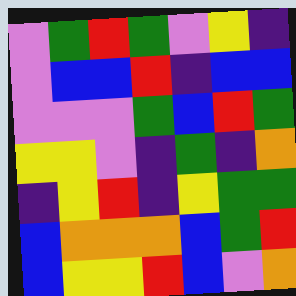[["violet", "green", "red", "green", "violet", "yellow", "indigo"], ["violet", "blue", "blue", "red", "indigo", "blue", "blue"], ["violet", "violet", "violet", "green", "blue", "red", "green"], ["yellow", "yellow", "violet", "indigo", "green", "indigo", "orange"], ["indigo", "yellow", "red", "indigo", "yellow", "green", "green"], ["blue", "orange", "orange", "orange", "blue", "green", "red"], ["blue", "yellow", "yellow", "red", "blue", "violet", "orange"]]